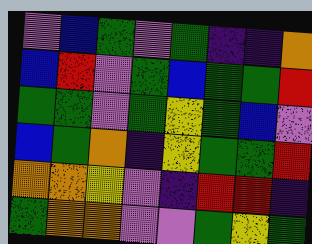[["violet", "blue", "green", "violet", "green", "indigo", "indigo", "orange"], ["blue", "red", "violet", "green", "blue", "green", "green", "red"], ["green", "green", "violet", "green", "yellow", "green", "blue", "violet"], ["blue", "green", "orange", "indigo", "yellow", "green", "green", "red"], ["orange", "orange", "yellow", "violet", "indigo", "red", "red", "indigo"], ["green", "orange", "orange", "violet", "violet", "green", "yellow", "green"]]